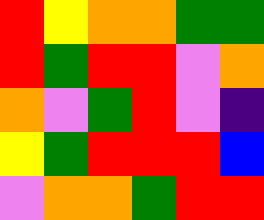[["red", "yellow", "orange", "orange", "green", "green"], ["red", "green", "red", "red", "violet", "orange"], ["orange", "violet", "green", "red", "violet", "indigo"], ["yellow", "green", "red", "red", "red", "blue"], ["violet", "orange", "orange", "green", "red", "red"]]